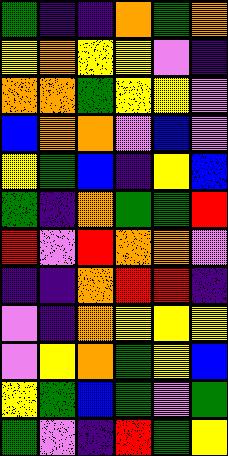[["green", "indigo", "indigo", "orange", "green", "orange"], ["yellow", "orange", "yellow", "yellow", "violet", "indigo"], ["orange", "orange", "green", "yellow", "yellow", "violet"], ["blue", "orange", "orange", "violet", "blue", "violet"], ["yellow", "green", "blue", "indigo", "yellow", "blue"], ["green", "indigo", "orange", "green", "green", "red"], ["red", "violet", "red", "orange", "orange", "violet"], ["indigo", "indigo", "orange", "red", "red", "indigo"], ["violet", "indigo", "orange", "yellow", "yellow", "yellow"], ["violet", "yellow", "orange", "green", "yellow", "blue"], ["yellow", "green", "blue", "green", "violet", "green"], ["green", "violet", "indigo", "red", "green", "yellow"]]